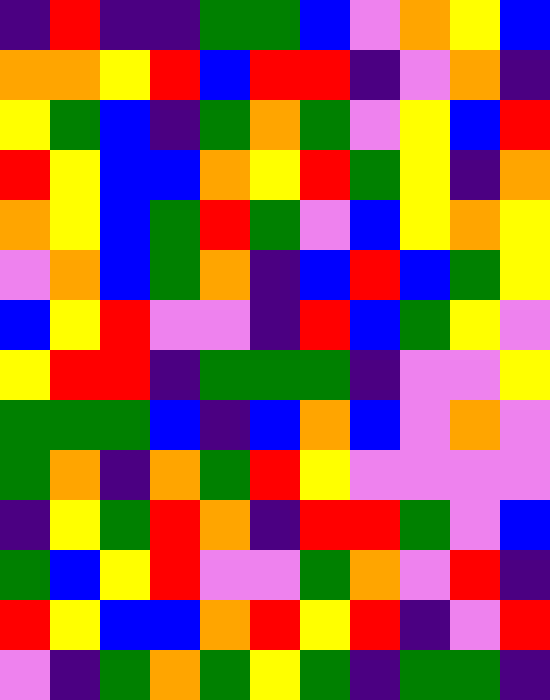[["indigo", "red", "indigo", "indigo", "green", "green", "blue", "violet", "orange", "yellow", "blue"], ["orange", "orange", "yellow", "red", "blue", "red", "red", "indigo", "violet", "orange", "indigo"], ["yellow", "green", "blue", "indigo", "green", "orange", "green", "violet", "yellow", "blue", "red"], ["red", "yellow", "blue", "blue", "orange", "yellow", "red", "green", "yellow", "indigo", "orange"], ["orange", "yellow", "blue", "green", "red", "green", "violet", "blue", "yellow", "orange", "yellow"], ["violet", "orange", "blue", "green", "orange", "indigo", "blue", "red", "blue", "green", "yellow"], ["blue", "yellow", "red", "violet", "violet", "indigo", "red", "blue", "green", "yellow", "violet"], ["yellow", "red", "red", "indigo", "green", "green", "green", "indigo", "violet", "violet", "yellow"], ["green", "green", "green", "blue", "indigo", "blue", "orange", "blue", "violet", "orange", "violet"], ["green", "orange", "indigo", "orange", "green", "red", "yellow", "violet", "violet", "violet", "violet"], ["indigo", "yellow", "green", "red", "orange", "indigo", "red", "red", "green", "violet", "blue"], ["green", "blue", "yellow", "red", "violet", "violet", "green", "orange", "violet", "red", "indigo"], ["red", "yellow", "blue", "blue", "orange", "red", "yellow", "red", "indigo", "violet", "red"], ["violet", "indigo", "green", "orange", "green", "yellow", "green", "indigo", "green", "green", "indigo"]]